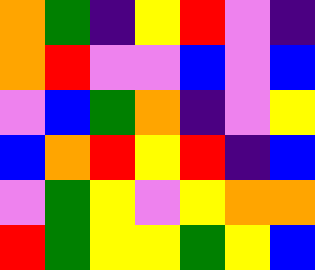[["orange", "green", "indigo", "yellow", "red", "violet", "indigo"], ["orange", "red", "violet", "violet", "blue", "violet", "blue"], ["violet", "blue", "green", "orange", "indigo", "violet", "yellow"], ["blue", "orange", "red", "yellow", "red", "indigo", "blue"], ["violet", "green", "yellow", "violet", "yellow", "orange", "orange"], ["red", "green", "yellow", "yellow", "green", "yellow", "blue"]]